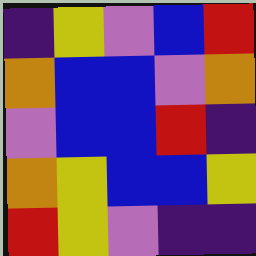[["indigo", "yellow", "violet", "blue", "red"], ["orange", "blue", "blue", "violet", "orange"], ["violet", "blue", "blue", "red", "indigo"], ["orange", "yellow", "blue", "blue", "yellow"], ["red", "yellow", "violet", "indigo", "indigo"]]